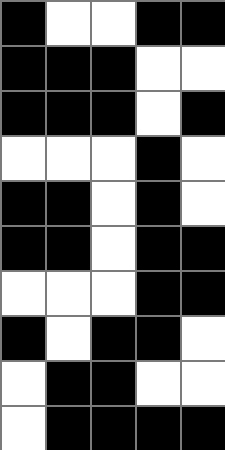[["black", "white", "white", "black", "black"], ["black", "black", "black", "white", "white"], ["black", "black", "black", "white", "black"], ["white", "white", "white", "black", "white"], ["black", "black", "white", "black", "white"], ["black", "black", "white", "black", "black"], ["white", "white", "white", "black", "black"], ["black", "white", "black", "black", "white"], ["white", "black", "black", "white", "white"], ["white", "black", "black", "black", "black"]]